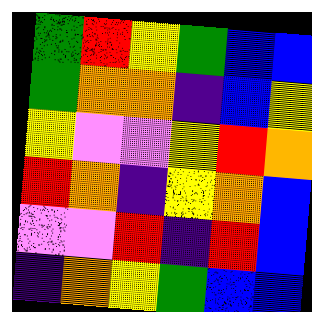[["green", "red", "yellow", "green", "blue", "blue"], ["green", "orange", "orange", "indigo", "blue", "yellow"], ["yellow", "violet", "violet", "yellow", "red", "orange"], ["red", "orange", "indigo", "yellow", "orange", "blue"], ["violet", "violet", "red", "indigo", "red", "blue"], ["indigo", "orange", "yellow", "green", "blue", "blue"]]